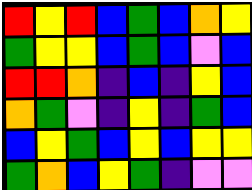[["red", "yellow", "red", "blue", "green", "blue", "orange", "yellow"], ["green", "yellow", "yellow", "blue", "green", "blue", "violet", "blue"], ["red", "red", "orange", "indigo", "blue", "indigo", "yellow", "blue"], ["orange", "green", "violet", "indigo", "yellow", "indigo", "green", "blue"], ["blue", "yellow", "green", "blue", "yellow", "blue", "yellow", "yellow"], ["green", "orange", "blue", "yellow", "green", "indigo", "violet", "violet"]]